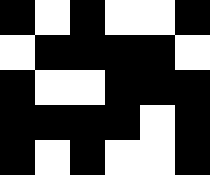[["black", "white", "black", "white", "white", "black"], ["white", "black", "black", "black", "black", "white"], ["black", "white", "white", "black", "black", "black"], ["black", "black", "black", "black", "white", "black"], ["black", "white", "black", "white", "white", "black"]]